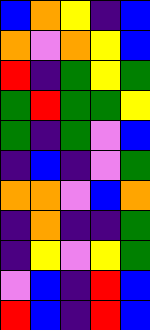[["blue", "orange", "yellow", "indigo", "blue"], ["orange", "violet", "orange", "yellow", "blue"], ["red", "indigo", "green", "yellow", "green"], ["green", "red", "green", "green", "yellow"], ["green", "indigo", "green", "violet", "blue"], ["indigo", "blue", "indigo", "violet", "green"], ["orange", "orange", "violet", "blue", "orange"], ["indigo", "orange", "indigo", "indigo", "green"], ["indigo", "yellow", "violet", "yellow", "green"], ["violet", "blue", "indigo", "red", "blue"], ["red", "blue", "indigo", "red", "blue"]]